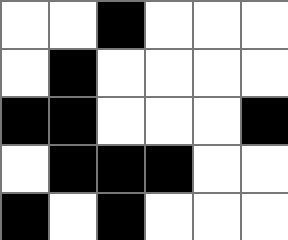[["white", "white", "black", "white", "white", "white"], ["white", "black", "white", "white", "white", "white"], ["black", "black", "white", "white", "white", "black"], ["white", "black", "black", "black", "white", "white"], ["black", "white", "black", "white", "white", "white"]]